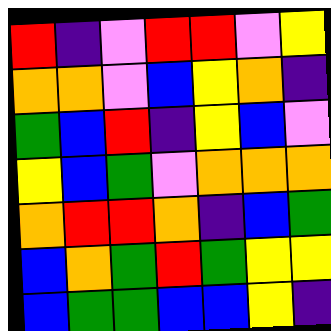[["red", "indigo", "violet", "red", "red", "violet", "yellow"], ["orange", "orange", "violet", "blue", "yellow", "orange", "indigo"], ["green", "blue", "red", "indigo", "yellow", "blue", "violet"], ["yellow", "blue", "green", "violet", "orange", "orange", "orange"], ["orange", "red", "red", "orange", "indigo", "blue", "green"], ["blue", "orange", "green", "red", "green", "yellow", "yellow"], ["blue", "green", "green", "blue", "blue", "yellow", "indigo"]]